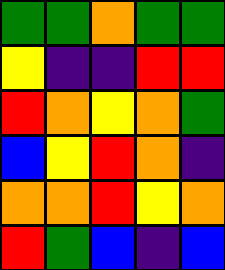[["green", "green", "orange", "green", "green"], ["yellow", "indigo", "indigo", "red", "red"], ["red", "orange", "yellow", "orange", "green"], ["blue", "yellow", "red", "orange", "indigo"], ["orange", "orange", "red", "yellow", "orange"], ["red", "green", "blue", "indigo", "blue"]]